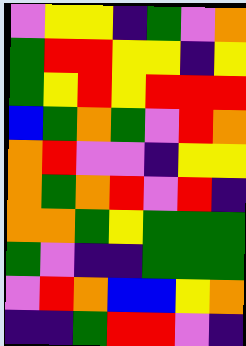[["violet", "yellow", "yellow", "indigo", "green", "violet", "orange"], ["green", "red", "red", "yellow", "yellow", "indigo", "yellow"], ["green", "yellow", "red", "yellow", "red", "red", "red"], ["blue", "green", "orange", "green", "violet", "red", "orange"], ["orange", "red", "violet", "violet", "indigo", "yellow", "yellow"], ["orange", "green", "orange", "red", "violet", "red", "indigo"], ["orange", "orange", "green", "yellow", "green", "green", "green"], ["green", "violet", "indigo", "indigo", "green", "green", "green"], ["violet", "red", "orange", "blue", "blue", "yellow", "orange"], ["indigo", "indigo", "green", "red", "red", "violet", "indigo"]]